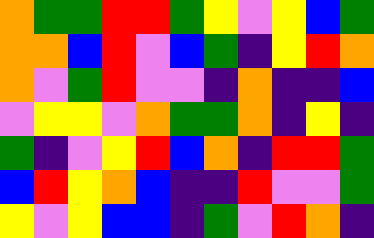[["orange", "green", "green", "red", "red", "green", "yellow", "violet", "yellow", "blue", "green"], ["orange", "orange", "blue", "red", "violet", "blue", "green", "indigo", "yellow", "red", "orange"], ["orange", "violet", "green", "red", "violet", "violet", "indigo", "orange", "indigo", "indigo", "blue"], ["violet", "yellow", "yellow", "violet", "orange", "green", "green", "orange", "indigo", "yellow", "indigo"], ["green", "indigo", "violet", "yellow", "red", "blue", "orange", "indigo", "red", "red", "green"], ["blue", "red", "yellow", "orange", "blue", "indigo", "indigo", "red", "violet", "violet", "green"], ["yellow", "violet", "yellow", "blue", "blue", "indigo", "green", "violet", "red", "orange", "indigo"]]